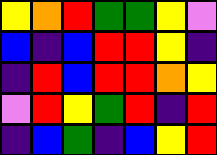[["yellow", "orange", "red", "green", "green", "yellow", "violet"], ["blue", "indigo", "blue", "red", "red", "yellow", "indigo"], ["indigo", "red", "blue", "red", "red", "orange", "yellow"], ["violet", "red", "yellow", "green", "red", "indigo", "red"], ["indigo", "blue", "green", "indigo", "blue", "yellow", "red"]]